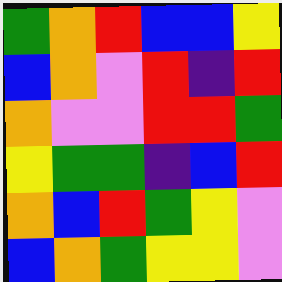[["green", "orange", "red", "blue", "blue", "yellow"], ["blue", "orange", "violet", "red", "indigo", "red"], ["orange", "violet", "violet", "red", "red", "green"], ["yellow", "green", "green", "indigo", "blue", "red"], ["orange", "blue", "red", "green", "yellow", "violet"], ["blue", "orange", "green", "yellow", "yellow", "violet"]]